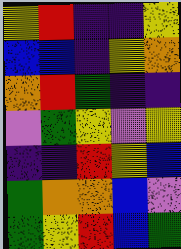[["yellow", "red", "indigo", "indigo", "yellow"], ["blue", "blue", "indigo", "yellow", "orange"], ["orange", "red", "green", "indigo", "indigo"], ["violet", "green", "yellow", "violet", "yellow"], ["indigo", "indigo", "red", "yellow", "blue"], ["green", "orange", "orange", "blue", "violet"], ["green", "yellow", "red", "blue", "green"]]